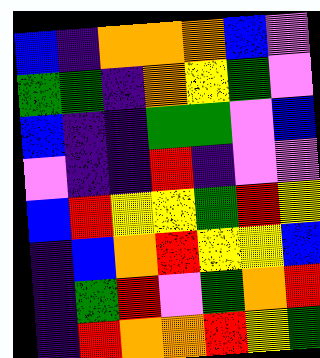[["blue", "indigo", "orange", "orange", "orange", "blue", "violet"], ["green", "green", "indigo", "orange", "yellow", "green", "violet"], ["blue", "indigo", "indigo", "green", "green", "violet", "blue"], ["violet", "indigo", "indigo", "red", "indigo", "violet", "violet"], ["blue", "red", "yellow", "yellow", "green", "red", "yellow"], ["indigo", "blue", "orange", "red", "yellow", "yellow", "blue"], ["indigo", "green", "red", "violet", "green", "orange", "red"], ["indigo", "red", "orange", "orange", "red", "yellow", "green"]]